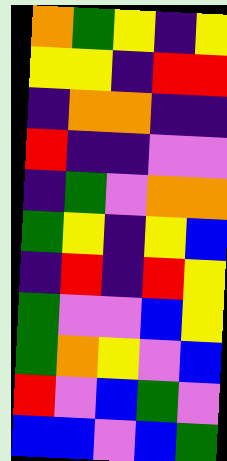[["orange", "green", "yellow", "indigo", "yellow"], ["yellow", "yellow", "indigo", "red", "red"], ["indigo", "orange", "orange", "indigo", "indigo"], ["red", "indigo", "indigo", "violet", "violet"], ["indigo", "green", "violet", "orange", "orange"], ["green", "yellow", "indigo", "yellow", "blue"], ["indigo", "red", "indigo", "red", "yellow"], ["green", "violet", "violet", "blue", "yellow"], ["green", "orange", "yellow", "violet", "blue"], ["red", "violet", "blue", "green", "violet"], ["blue", "blue", "violet", "blue", "green"]]